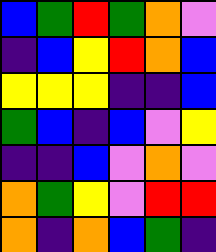[["blue", "green", "red", "green", "orange", "violet"], ["indigo", "blue", "yellow", "red", "orange", "blue"], ["yellow", "yellow", "yellow", "indigo", "indigo", "blue"], ["green", "blue", "indigo", "blue", "violet", "yellow"], ["indigo", "indigo", "blue", "violet", "orange", "violet"], ["orange", "green", "yellow", "violet", "red", "red"], ["orange", "indigo", "orange", "blue", "green", "indigo"]]